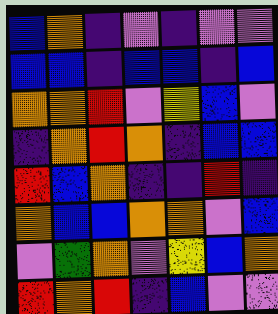[["blue", "orange", "indigo", "violet", "indigo", "violet", "violet"], ["blue", "blue", "indigo", "blue", "blue", "indigo", "blue"], ["orange", "orange", "red", "violet", "yellow", "blue", "violet"], ["indigo", "orange", "red", "orange", "indigo", "blue", "blue"], ["red", "blue", "orange", "indigo", "indigo", "red", "indigo"], ["orange", "blue", "blue", "orange", "orange", "violet", "blue"], ["violet", "green", "orange", "violet", "yellow", "blue", "orange"], ["red", "orange", "red", "indigo", "blue", "violet", "violet"]]